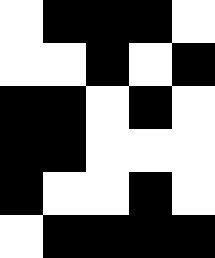[["white", "black", "black", "black", "white"], ["white", "white", "black", "white", "black"], ["black", "black", "white", "black", "white"], ["black", "black", "white", "white", "white"], ["black", "white", "white", "black", "white"], ["white", "black", "black", "black", "black"]]